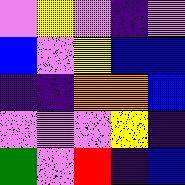[["violet", "yellow", "violet", "indigo", "violet"], ["blue", "violet", "yellow", "blue", "blue"], ["indigo", "indigo", "orange", "orange", "blue"], ["violet", "violet", "violet", "yellow", "indigo"], ["green", "violet", "red", "indigo", "blue"]]